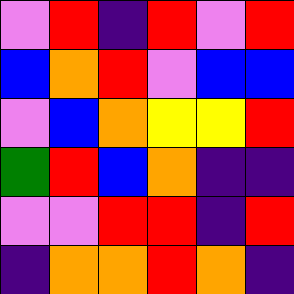[["violet", "red", "indigo", "red", "violet", "red"], ["blue", "orange", "red", "violet", "blue", "blue"], ["violet", "blue", "orange", "yellow", "yellow", "red"], ["green", "red", "blue", "orange", "indigo", "indigo"], ["violet", "violet", "red", "red", "indigo", "red"], ["indigo", "orange", "orange", "red", "orange", "indigo"]]